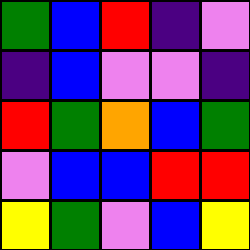[["green", "blue", "red", "indigo", "violet"], ["indigo", "blue", "violet", "violet", "indigo"], ["red", "green", "orange", "blue", "green"], ["violet", "blue", "blue", "red", "red"], ["yellow", "green", "violet", "blue", "yellow"]]